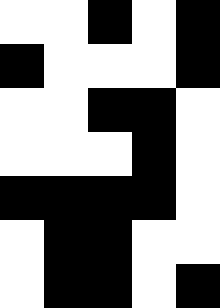[["white", "white", "black", "white", "black"], ["black", "white", "white", "white", "black"], ["white", "white", "black", "black", "white"], ["white", "white", "white", "black", "white"], ["black", "black", "black", "black", "white"], ["white", "black", "black", "white", "white"], ["white", "black", "black", "white", "black"]]